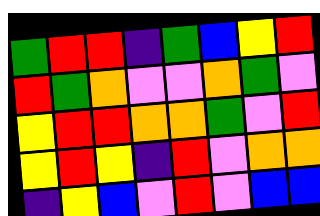[["green", "red", "red", "indigo", "green", "blue", "yellow", "red"], ["red", "green", "orange", "violet", "violet", "orange", "green", "violet"], ["yellow", "red", "red", "orange", "orange", "green", "violet", "red"], ["yellow", "red", "yellow", "indigo", "red", "violet", "orange", "orange"], ["indigo", "yellow", "blue", "violet", "red", "violet", "blue", "blue"]]